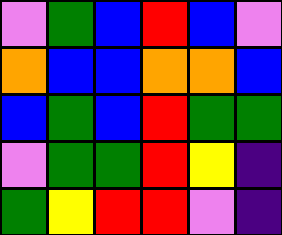[["violet", "green", "blue", "red", "blue", "violet"], ["orange", "blue", "blue", "orange", "orange", "blue"], ["blue", "green", "blue", "red", "green", "green"], ["violet", "green", "green", "red", "yellow", "indigo"], ["green", "yellow", "red", "red", "violet", "indigo"]]